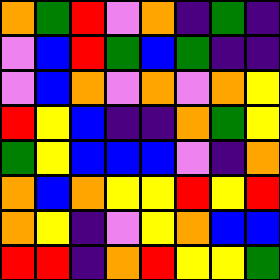[["orange", "green", "red", "violet", "orange", "indigo", "green", "indigo"], ["violet", "blue", "red", "green", "blue", "green", "indigo", "indigo"], ["violet", "blue", "orange", "violet", "orange", "violet", "orange", "yellow"], ["red", "yellow", "blue", "indigo", "indigo", "orange", "green", "yellow"], ["green", "yellow", "blue", "blue", "blue", "violet", "indigo", "orange"], ["orange", "blue", "orange", "yellow", "yellow", "red", "yellow", "red"], ["orange", "yellow", "indigo", "violet", "yellow", "orange", "blue", "blue"], ["red", "red", "indigo", "orange", "red", "yellow", "yellow", "green"]]